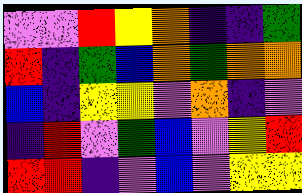[["violet", "violet", "red", "yellow", "orange", "indigo", "indigo", "green"], ["red", "indigo", "green", "blue", "orange", "green", "orange", "orange"], ["blue", "indigo", "yellow", "yellow", "violet", "orange", "indigo", "violet"], ["indigo", "red", "violet", "green", "blue", "violet", "yellow", "red"], ["red", "red", "indigo", "violet", "blue", "violet", "yellow", "yellow"]]